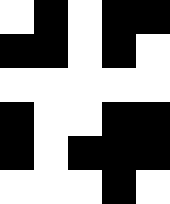[["white", "black", "white", "black", "black"], ["black", "black", "white", "black", "white"], ["white", "white", "white", "white", "white"], ["black", "white", "white", "black", "black"], ["black", "white", "black", "black", "black"], ["white", "white", "white", "black", "white"]]